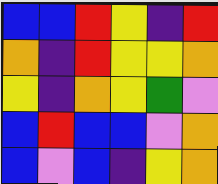[["blue", "blue", "red", "yellow", "indigo", "red"], ["orange", "indigo", "red", "yellow", "yellow", "orange"], ["yellow", "indigo", "orange", "yellow", "green", "violet"], ["blue", "red", "blue", "blue", "violet", "orange"], ["blue", "violet", "blue", "indigo", "yellow", "orange"]]